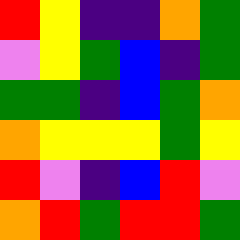[["red", "yellow", "indigo", "indigo", "orange", "green"], ["violet", "yellow", "green", "blue", "indigo", "green"], ["green", "green", "indigo", "blue", "green", "orange"], ["orange", "yellow", "yellow", "yellow", "green", "yellow"], ["red", "violet", "indigo", "blue", "red", "violet"], ["orange", "red", "green", "red", "red", "green"]]